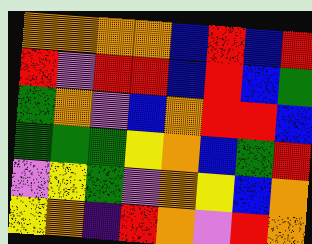[["orange", "orange", "orange", "orange", "blue", "red", "blue", "red"], ["red", "violet", "red", "red", "blue", "red", "blue", "green"], ["green", "orange", "violet", "blue", "orange", "red", "red", "blue"], ["green", "green", "green", "yellow", "orange", "blue", "green", "red"], ["violet", "yellow", "green", "violet", "orange", "yellow", "blue", "orange"], ["yellow", "orange", "indigo", "red", "orange", "violet", "red", "orange"]]